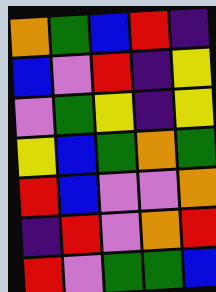[["orange", "green", "blue", "red", "indigo"], ["blue", "violet", "red", "indigo", "yellow"], ["violet", "green", "yellow", "indigo", "yellow"], ["yellow", "blue", "green", "orange", "green"], ["red", "blue", "violet", "violet", "orange"], ["indigo", "red", "violet", "orange", "red"], ["red", "violet", "green", "green", "blue"]]